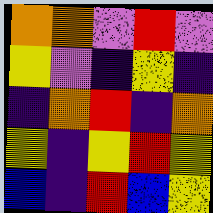[["orange", "orange", "violet", "red", "violet"], ["yellow", "violet", "indigo", "yellow", "indigo"], ["indigo", "orange", "red", "indigo", "orange"], ["yellow", "indigo", "yellow", "red", "yellow"], ["blue", "indigo", "red", "blue", "yellow"]]